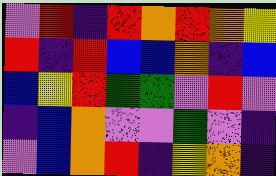[["violet", "red", "indigo", "red", "orange", "red", "orange", "yellow"], ["red", "indigo", "red", "blue", "blue", "orange", "indigo", "blue"], ["blue", "yellow", "red", "green", "green", "violet", "red", "violet"], ["indigo", "blue", "orange", "violet", "violet", "green", "violet", "indigo"], ["violet", "blue", "orange", "red", "indigo", "yellow", "orange", "indigo"]]